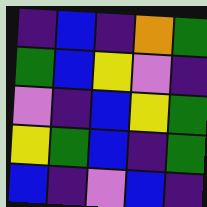[["indigo", "blue", "indigo", "orange", "green"], ["green", "blue", "yellow", "violet", "indigo"], ["violet", "indigo", "blue", "yellow", "green"], ["yellow", "green", "blue", "indigo", "green"], ["blue", "indigo", "violet", "blue", "indigo"]]